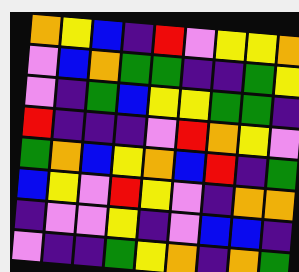[["orange", "yellow", "blue", "indigo", "red", "violet", "yellow", "yellow", "orange"], ["violet", "blue", "orange", "green", "green", "indigo", "indigo", "green", "yellow"], ["violet", "indigo", "green", "blue", "yellow", "yellow", "green", "green", "indigo"], ["red", "indigo", "indigo", "indigo", "violet", "red", "orange", "yellow", "violet"], ["green", "orange", "blue", "yellow", "orange", "blue", "red", "indigo", "green"], ["blue", "yellow", "violet", "red", "yellow", "violet", "indigo", "orange", "orange"], ["indigo", "violet", "violet", "yellow", "indigo", "violet", "blue", "blue", "indigo"], ["violet", "indigo", "indigo", "green", "yellow", "orange", "indigo", "orange", "green"]]